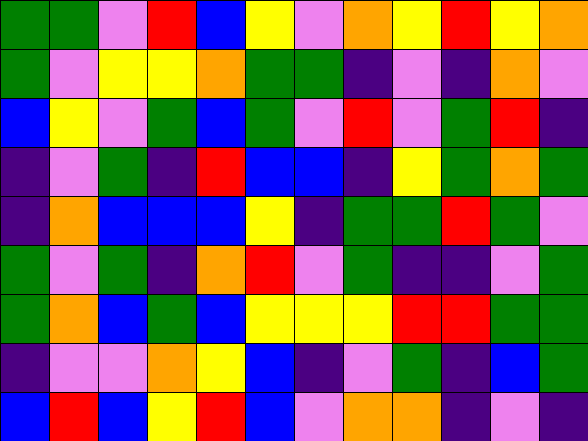[["green", "green", "violet", "red", "blue", "yellow", "violet", "orange", "yellow", "red", "yellow", "orange"], ["green", "violet", "yellow", "yellow", "orange", "green", "green", "indigo", "violet", "indigo", "orange", "violet"], ["blue", "yellow", "violet", "green", "blue", "green", "violet", "red", "violet", "green", "red", "indigo"], ["indigo", "violet", "green", "indigo", "red", "blue", "blue", "indigo", "yellow", "green", "orange", "green"], ["indigo", "orange", "blue", "blue", "blue", "yellow", "indigo", "green", "green", "red", "green", "violet"], ["green", "violet", "green", "indigo", "orange", "red", "violet", "green", "indigo", "indigo", "violet", "green"], ["green", "orange", "blue", "green", "blue", "yellow", "yellow", "yellow", "red", "red", "green", "green"], ["indigo", "violet", "violet", "orange", "yellow", "blue", "indigo", "violet", "green", "indigo", "blue", "green"], ["blue", "red", "blue", "yellow", "red", "blue", "violet", "orange", "orange", "indigo", "violet", "indigo"]]